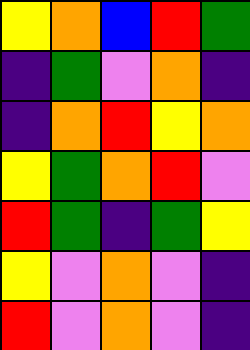[["yellow", "orange", "blue", "red", "green"], ["indigo", "green", "violet", "orange", "indigo"], ["indigo", "orange", "red", "yellow", "orange"], ["yellow", "green", "orange", "red", "violet"], ["red", "green", "indigo", "green", "yellow"], ["yellow", "violet", "orange", "violet", "indigo"], ["red", "violet", "orange", "violet", "indigo"]]